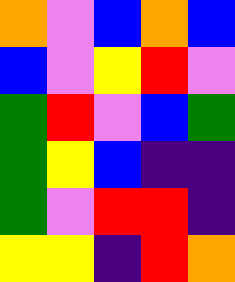[["orange", "violet", "blue", "orange", "blue"], ["blue", "violet", "yellow", "red", "violet"], ["green", "red", "violet", "blue", "green"], ["green", "yellow", "blue", "indigo", "indigo"], ["green", "violet", "red", "red", "indigo"], ["yellow", "yellow", "indigo", "red", "orange"]]